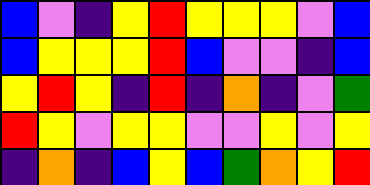[["blue", "violet", "indigo", "yellow", "red", "yellow", "yellow", "yellow", "violet", "blue"], ["blue", "yellow", "yellow", "yellow", "red", "blue", "violet", "violet", "indigo", "blue"], ["yellow", "red", "yellow", "indigo", "red", "indigo", "orange", "indigo", "violet", "green"], ["red", "yellow", "violet", "yellow", "yellow", "violet", "violet", "yellow", "violet", "yellow"], ["indigo", "orange", "indigo", "blue", "yellow", "blue", "green", "orange", "yellow", "red"]]